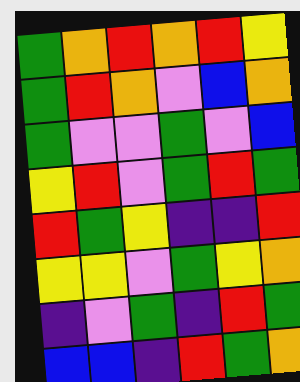[["green", "orange", "red", "orange", "red", "yellow"], ["green", "red", "orange", "violet", "blue", "orange"], ["green", "violet", "violet", "green", "violet", "blue"], ["yellow", "red", "violet", "green", "red", "green"], ["red", "green", "yellow", "indigo", "indigo", "red"], ["yellow", "yellow", "violet", "green", "yellow", "orange"], ["indigo", "violet", "green", "indigo", "red", "green"], ["blue", "blue", "indigo", "red", "green", "orange"]]